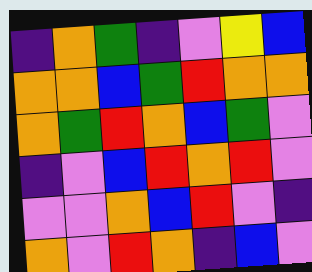[["indigo", "orange", "green", "indigo", "violet", "yellow", "blue"], ["orange", "orange", "blue", "green", "red", "orange", "orange"], ["orange", "green", "red", "orange", "blue", "green", "violet"], ["indigo", "violet", "blue", "red", "orange", "red", "violet"], ["violet", "violet", "orange", "blue", "red", "violet", "indigo"], ["orange", "violet", "red", "orange", "indigo", "blue", "violet"]]